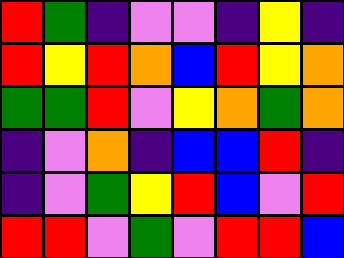[["red", "green", "indigo", "violet", "violet", "indigo", "yellow", "indigo"], ["red", "yellow", "red", "orange", "blue", "red", "yellow", "orange"], ["green", "green", "red", "violet", "yellow", "orange", "green", "orange"], ["indigo", "violet", "orange", "indigo", "blue", "blue", "red", "indigo"], ["indigo", "violet", "green", "yellow", "red", "blue", "violet", "red"], ["red", "red", "violet", "green", "violet", "red", "red", "blue"]]